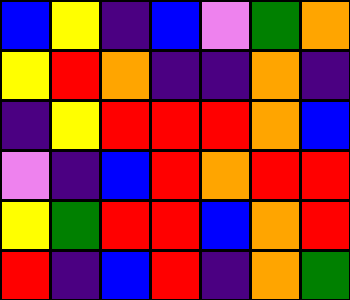[["blue", "yellow", "indigo", "blue", "violet", "green", "orange"], ["yellow", "red", "orange", "indigo", "indigo", "orange", "indigo"], ["indigo", "yellow", "red", "red", "red", "orange", "blue"], ["violet", "indigo", "blue", "red", "orange", "red", "red"], ["yellow", "green", "red", "red", "blue", "orange", "red"], ["red", "indigo", "blue", "red", "indigo", "orange", "green"]]